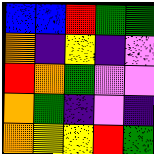[["blue", "blue", "red", "green", "green"], ["orange", "indigo", "yellow", "indigo", "violet"], ["red", "orange", "green", "violet", "violet"], ["orange", "green", "indigo", "violet", "indigo"], ["orange", "yellow", "yellow", "red", "green"]]